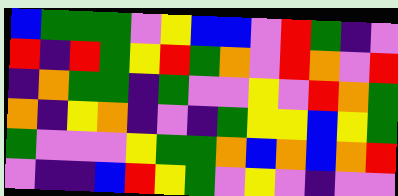[["blue", "green", "green", "green", "violet", "yellow", "blue", "blue", "violet", "red", "green", "indigo", "violet"], ["red", "indigo", "red", "green", "yellow", "red", "green", "orange", "violet", "red", "orange", "violet", "red"], ["indigo", "orange", "green", "green", "indigo", "green", "violet", "violet", "yellow", "violet", "red", "orange", "green"], ["orange", "indigo", "yellow", "orange", "indigo", "violet", "indigo", "green", "yellow", "yellow", "blue", "yellow", "green"], ["green", "violet", "violet", "violet", "yellow", "green", "green", "orange", "blue", "orange", "blue", "orange", "red"], ["violet", "indigo", "indigo", "blue", "red", "yellow", "green", "violet", "yellow", "violet", "indigo", "violet", "violet"]]